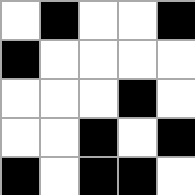[["white", "black", "white", "white", "black"], ["black", "white", "white", "white", "white"], ["white", "white", "white", "black", "white"], ["white", "white", "black", "white", "black"], ["black", "white", "black", "black", "white"]]